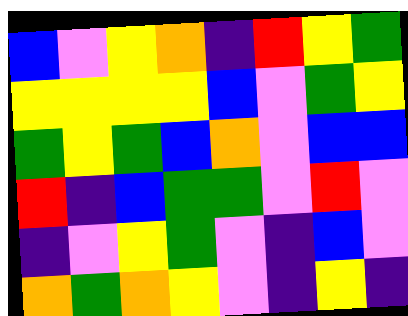[["blue", "violet", "yellow", "orange", "indigo", "red", "yellow", "green"], ["yellow", "yellow", "yellow", "yellow", "blue", "violet", "green", "yellow"], ["green", "yellow", "green", "blue", "orange", "violet", "blue", "blue"], ["red", "indigo", "blue", "green", "green", "violet", "red", "violet"], ["indigo", "violet", "yellow", "green", "violet", "indigo", "blue", "violet"], ["orange", "green", "orange", "yellow", "violet", "indigo", "yellow", "indigo"]]